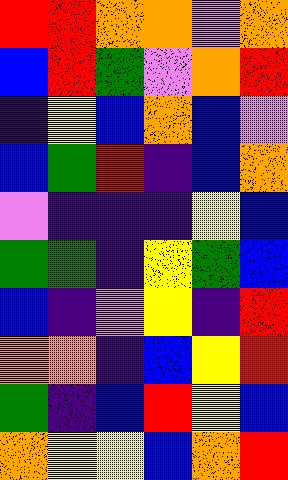[["red", "red", "orange", "orange", "violet", "orange"], ["blue", "red", "green", "violet", "orange", "red"], ["indigo", "yellow", "blue", "orange", "blue", "violet"], ["blue", "green", "red", "indigo", "blue", "orange"], ["violet", "indigo", "indigo", "indigo", "yellow", "blue"], ["green", "green", "indigo", "yellow", "green", "blue"], ["blue", "indigo", "violet", "yellow", "indigo", "red"], ["orange", "orange", "indigo", "blue", "yellow", "red"], ["green", "indigo", "blue", "red", "yellow", "blue"], ["orange", "yellow", "yellow", "blue", "orange", "red"]]